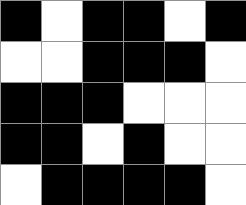[["black", "white", "black", "black", "white", "black"], ["white", "white", "black", "black", "black", "white"], ["black", "black", "black", "white", "white", "white"], ["black", "black", "white", "black", "white", "white"], ["white", "black", "black", "black", "black", "white"]]